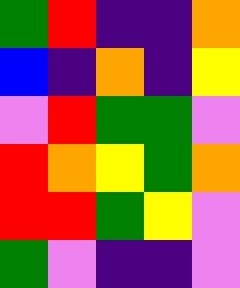[["green", "red", "indigo", "indigo", "orange"], ["blue", "indigo", "orange", "indigo", "yellow"], ["violet", "red", "green", "green", "violet"], ["red", "orange", "yellow", "green", "orange"], ["red", "red", "green", "yellow", "violet"], ["green", "violet", "indigo", "indigo", "violet"]]